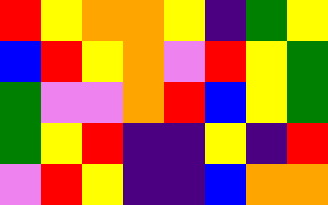[["red", "yellow", "orange", "orange", "yellow", "indigo", "green", "yellow"], ["blue", "red", "yellow", "orange", "violet", "red", "yellow", "green"], ["green", "violet", "violet", "orange", "red", "blue", "yellow", "green"], ["green", "yellow", "red", "indigo", "indigo", "yellow", "indigo", "red"], ["violet", "red", "yellow", "indigo", "indigo", "blue", "orange", "orange"]]